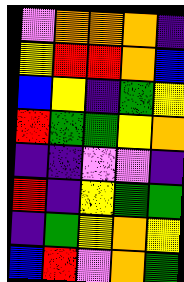[["violet", "orange", "orange", "orange", "indigo"], ["yellow", "red", "red", "orange", "blue"], ["blue", "yellow", "indigo", "green", "yellow"], ["red", "green", "green", "yellow", "orange"], ["indigo", "indigo", "violet", "violet", "indigo"], ["red", "indigo", "yellow", "green", "green"], ["indigo", "green", "yellow", "orange", "yellow"], ["blue", "red", "violet", "orange", "green"]]